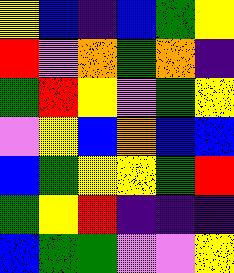[["yellow", "blue", "indigo", "blue", "green", "yellow"], ["red", "violet", "orange", "green", "orange", "indigo"], ["green", "red", "yellow", "violet", "green", "yellow"], ["violet", "yellow", "blue", "orange", "blue", "blue"], ["blue", "green", "yellow", "yellow", "green", "red"], ["green", "yellow", "red", "indigo", "indigo", "indigo"], ["blue", "green", "green", "violet", "violet", "yellow"]]